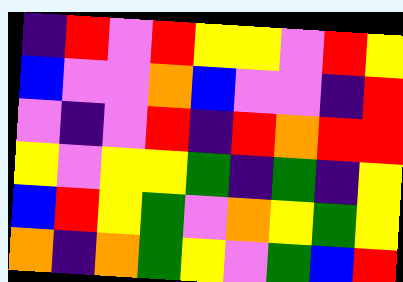[["indigo", "red", "violet", "red", "yellow", "yellow", "violet", "red", "yellow"], ["blue", "violet", "violet", "orange", "blue", "violet", "violet", "indigo", "red"], ["violet", "indigo", "violet", "red", "indigo", "red", "orange", "red", "red"], ["yellow", "violet", "yellow", "yellow", "green", "indigo", "green", "indigo", "yellow"], ["blue", "red", "yellow", "green", "violet", "orange", "yellow", "green", "yellow"], ["orange", "indigo", "orange", "green", "yellow", "violet", "green", "blue", "red"]]